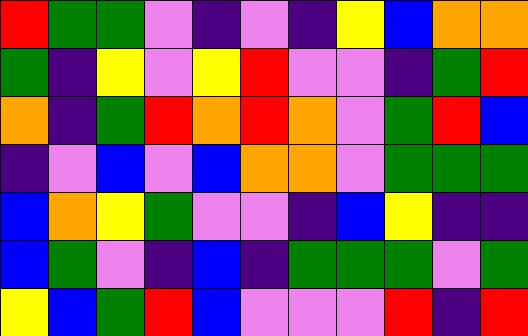[["red", "green", "green", "violet", "indigo", "violet", "indigo", "yellow", "blue", "orange", "orange"], ["green", "indigo", "yellow", "violet", "yellow", "red", "violet", "violet", "indigo", "green", "red"], ["orange", "indigo", "green", "red", "orange", "red", "orange", "violet", "green", "red", "blue"], ["indigo", "violet", "blue", "violet", "blue", "orange", "orange", "violet", "green", "green", "green"], ["blue", "orange", "yellow", "green", "violet", "violet", "indigo", "blue", "yellow", "indigo", "indigo"], ["blue", "green", "violet", "indigo", "blue", "indigo", "green", "green", "green", "violet", "green"], ["yellow", "blue", "green", "red", "blue", "violet", "violet", "violet", "red", "indigo", "red"]]